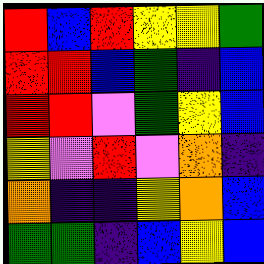[["red", "blue", "red", "yellow", "yellow", "green"], ["red", "red", "blue", "green", "indigo", "blue"], ["red", "red", "violet", "green", "yellow", "blue"], ["yellow", "violet", "red", "violet", "orange", "indigo"], ["orange", "indigo", "indigo", "yellow", "orange", "blue"], ["green", "green", "indigo", "blue", "yellow", "blue"]]